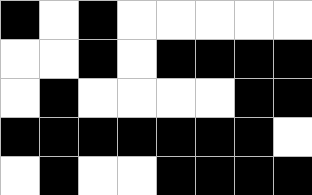[["black", "white", "black", "white", "white", "white", "white", "white"], ["white", "white", "black", "white", "black", "black", "black", "black"], ["white", "black", "white", "white", "white", "white", "black", "black"], ["black", "black", "black", "black", "black", "black", "black", "white"], ["white", "black", "white", "white", "black", "black", "black", "black"]]